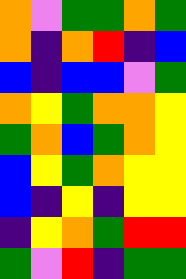[["orange", "violet", "green", "green", "orange", "green"], ["orange", "indigo", "orange", "red", "indigo", "blue"], ["blue", "indigo", "blue", "blue", "violet", "green"], ["orange", "yellow", "green", "orange", "orange", "yellow"], ["green", "orange", "blue", "green", "orange", "yellow"], ["blue", "yellow", "green", "orange", "yellow", "yellow"], ["blue", "indigo", "yellow", "indigo", "yellow", "yellow"], ["indigo", "yellow", "orange", "green", "red", "red"], ["green", "violet", "red", "indigo", "green", "green"]]